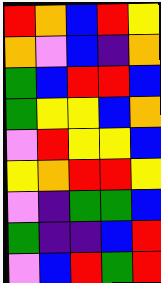[["red", "orange", "blue", "red", "yellow"], ["orange", "violet", "blue", "indigo", "orange"], ["green", "blue", "red", "red", "blue"], ["green", "yellow", "yellow", "blue", "orange"], ["violet", "red", "yellow", "yellow", "blue"], ["yellow", "orange", "red", "red", "yellow"], ["violet", "indigo", "green", "green", "blue"], ["green", "indigo", "indigo", "blue", "red"], ["violet", "blue", "red", "green", "red"]]